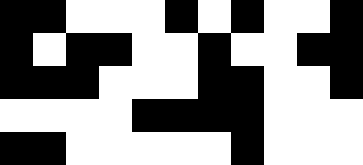[["black", "black", "white", "white", "white", "black", "white", "black", "white", "white", "black"], ["black", "white", "black", "black", "white", "white", "black", "white", "white", "black", "black"], ["black", "black", "black", "white", "white", "white", "black", "black", "white", "white", "black"], ["white", "white", "white", "white", "black", "black", "black", "black", "white", "white", "white"], ["black", "black", "white", "white", "white", "white", "white", "black", "white", "white", "white"]]